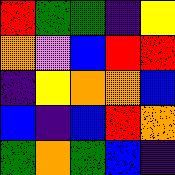[["red", "green", "green", "indigo", "yellow"], ["orange", "violet", "blue", "red", "red"], ["indigo", "yellow", "orange", "orange", "blue"], ["blue", "indigo", "blue", "red", "orange"], ["green", "orange", "green", "blue", "indigo"]]